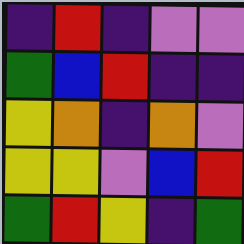[["indigo", "red", "indigo", "violet", "violet"], ["green", "blue", "red", "indigo", "indigo"], ["yellow", "orange", "indigo", "orange", "violet"], ["yellow", "yellow", "violet", "blue", "red"], ["green", "red", "yellow", "indigo", "green"]]